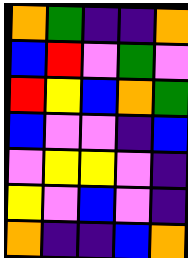[["orange", "green", "indigo", "indigo", "orange"], ["blue", "red", "violet", "green", "violet"], ["red", "yellow", "blue", "orange", "green"], ["blue", "violet", "violet", "indigo", "blue"], ["violet", "yellow", "yellow", "violet", "indigo"], ["yellow", "violet", "blue", "violet", "indigo"], ["orange", "indigo", "indigo", "blue", "orange"]]